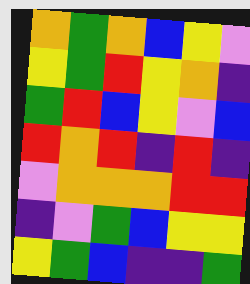[["orange", "green", "orange", "blue", "yellow", "violet"], ["yellow", "green", "red", "yellow", "orange", "indigo"], ["green", "red", "blue", "yellow", "violet", "blue"], ["red", "orange", "red", "indigo", "red", "indigo"], ["violet", "orange", "orange", "orange", "red", "red"], ["indigo", "violet", "green", "blue", "yellow", "yellow"], ["yellow", "green", "blue", "indigo", "indigo", "green"]]